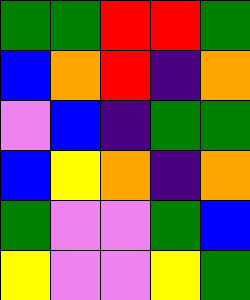[["green", "green", "red", "red", "green"], ["blue", "orange", "red", "indigo", "orange"], ["violet", "blue", "indigo", "green", "green"], ["blue", "yellow", "orange", "indigo", "orange"], ["green", "violet", "violet", "green", "blue"], ["yellow", "violet", "violet", "yellow", "green"]]